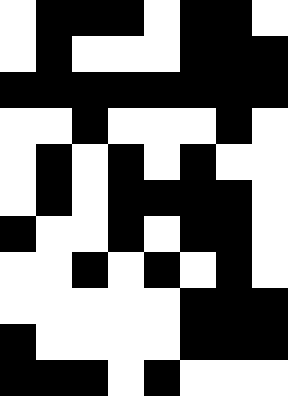[["white", "black", "black", "black", "white", "black", "black", "white"], ["white", "black", "white", "white", "white", "black", "black", "black"], ["black", "black", "black", "black", "black", "black", "black", "black"], ["white", "white", "black", "white", "white", "white", "black", "white"], ["white", "black", "white", "black", "white", "black", "white", "white"], ["white", "black", "white", "black", "black", "black", "black", "white"], ["black", "white", "white", "black", "white", "black", "black", "white"], ["white", "white", "black", "white", "black", "white", "black", "white"], ["white", "white", "white", "white", "white", "black", "black", "black"], ["black", "white", "white", "white", "white", "black", "black", "black"], ["black", "black", "black", "white", "black", "white", "white", "white"]]